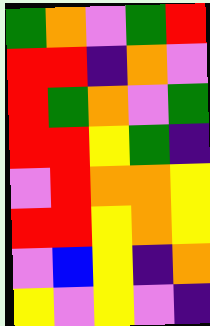[["green", "orange", "violet", "green", "red"], ["red", "red", "indigo", "orange", "violet"], ["red", "green", "orange", "violet", "green"], ["red", "red", "yellow", "green", "indigo"], ["violet", "red", "orange", "orange", "yellow"], ["red", "red", "yellow", "orange", "yellow"], ["violet", "blue", "yellow", "indigo", "orange"], ["yellow", "violet", "yellow", "violet", "indigo"]]